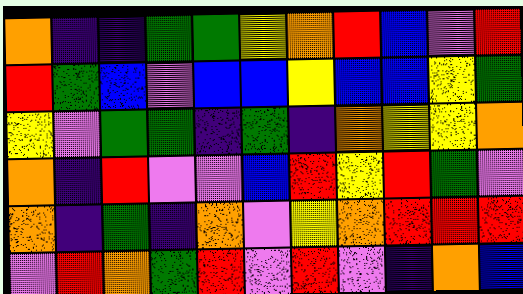[["orange", "indigo", "indigo", "green", "green", "yellow", "orange", "red", "blue", "violet", "red"], ["red", "green", "blue", "violet", "blue", "blue", "yellow", "blue", "blue", "yellow", "green"], ["yellow", "violet", "green", "green", "indigo", "green", "indigo", "orange", "yellow", "yellow", "orange"], ["orange", "indigo", "red", "violet", "violet", "blue", "red", "yellow", "red", "green", "violet"], ["orange", "indigo", "green", "indigo", "orange", "violet", "yellow", "orange", "red", "red", "red"], ["violet", "red", "orange", "green", "red", "violet", "red", "violet", "indigo", "orange", "blue"]]